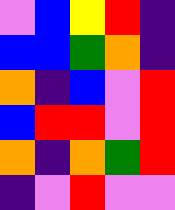[["violet", "blue", "yellow", "red", "indigo"], ["blue", "blue", "green", "orange", "indigo"], ["orange", "indigo", "blue", "violet", "red"], ["blue", "red", "red", "violet", "red"], ["orange", "indigo", "orange", "green", "red"], ["indigo", "violet", "red", "violet", "violet"]]